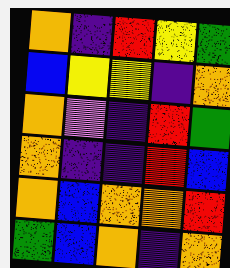[["orange", "indigo", "red", "yellow", "green"], ["blue", "yellow", "yellow", "indigo", "orange"], ["orange", "violet", "indigo", "red", "green"], ["orange", "indigo", "indigo", "red", "blue"], ["orange", "blue", "orange", "orange", "red"], ["green", "blue", "orange", "indigo", "orange"]]